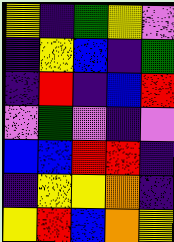[["yellow", "indigo", "green", "yellow", "violet"], ["indigo", "yellow", "blue", "indigo", "green"], ["indigo", "red", "indigo", "blue", "red"], ["violet", "green", "violet", "indigo", "violet"], ["blue", "blue", "red", "red", "indigo"], ["indigo", "yellow", "yellow", "orange", "indigo"], ["yellow", "red", "blue", "orange", "yellow"]]